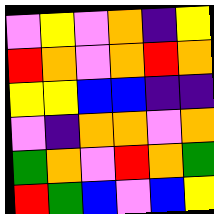[["violet", "yellow", "violet", "orange", "indigo", "yellow"], ["red", "orange", "violet", "orange", "red", "orange"], ["yellow", "yellow", "blue", "blue", "indigo", "indigo"], ["violet", "indigo", "orange", "orange", "violet", "orange"], ["green", "orange", "violet", "red", "orange", "green"], ["red", "green", "blue", "violet", "blue", "yellow"]]